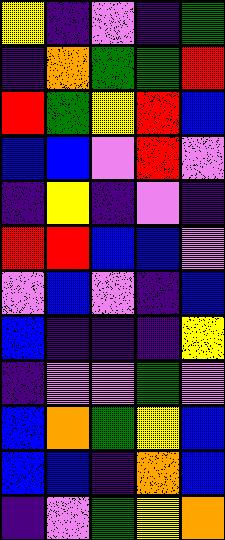[["yellow", "indigo", "violet", "indigo", "green"], ["indigo", "orange", "green", "green", "red"], ["red", "green", "yellow", "red", "blue"], ["blue", "blue", "violet", "red", "violet"], ["indigo", "yellow", "indigo", "violet", "indigo"], ["red", "red", "blue", "blue", "violet"], ["violet", "blue", "violet", "indigo", "blue"], ["blue", "indigo", "indigo", "indigo", "yellow"], ["indigo", "violet", "violet", "green", "violet"], ["blue", "orange", "green", "yellow", "blue"], ["blue", "blue", "indigo", "orange", "blue"], ["indigo", "violet", "green", "yellow", "orange"]]